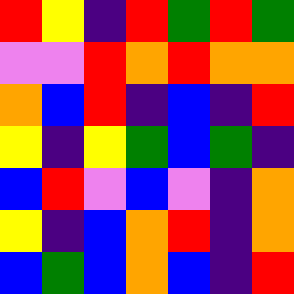[["red", "yellow", "indigo", "red", "green", "red", "green"], ["violet", "violet", "red", "orange", "red", "orange", "orange"], ["orange", "blue", "red", "indigo", "blue", "indigo", "red"], ["yellow", "indigo", "yellow", "green", "blue", "green", "indigo"], ["blue", "red", "violet", "blue", "violet", "indigo", "orange"], ["yellow", "indigo", "blue", "orange", "red", "indigo", "orange"], ["blue", "green", "blue", "orange", "blue", "indigo", "red"]]